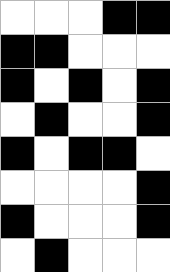[["white", "white", "white", "black", "black"], ["black", "black", "white", "white", "white"], ["black", "white", "black", "white", "black"], ["white", "black", "white", "white", "black"], ["black", "white", "black", "black", "white"], ["white", "white", "white", "white", "black"], ["black", "white", "white", "white", "black"], ["white", "black", "white", "white", "white"]]